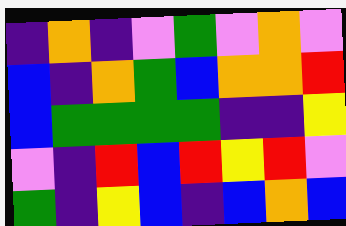[["indigo", "orange", "indigo", "violet", "green", "violet", "orange", "violet"], ["blue", "indigo", "orange", "green", "blue", "orange", "orange", "red"], ["blue", "green", "green", "green", "green", "indigo", "indigo", "yellow"], ["violet", "indigo", "red", "blue", "red", "yellow", "red", "violet"], ["green", "indigo", "yellow", "blue", "indigo", "blue", "orange", "blue"]]